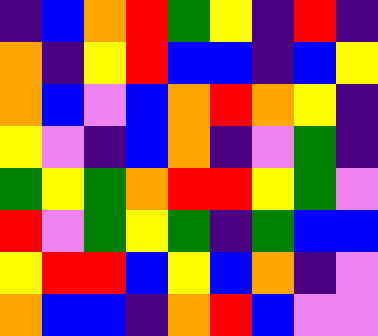[["indigo", "blue", "orange", "red", "green", "yellow", "indigo", "red", "indigo"], ["orange", "indigo", "yellow", "red", "blue", "blue", "indigo", "blue", "yellow"], ["orange", "blue", "violet", "blue", "orange", "red", "orange", "yellow", "indigo"], ["yellow", "violet", "indigo", "blue", "orange", "indigo", "violet", "green", "indigo"], ["green", "yellow", "green", "orange", "red", "red", "yellow", "green", "violet"], ["red", "violet", "green", "yellow", "green", "indigo", "green", "blue", "blue"], ["yellow", "red", "red", "blue", "yellow", "blue", "orange", "indigo", "violet"], ["orange", "blue", "blue", "indigo", "orange", "red", "blue", "violet", "violet"]]